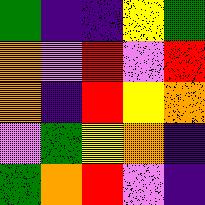[["green", "indigo", "indigo", "yellow", "green"], ["orange", "violet", "red", "violet", "red"], ["orange", "indigo", "red", "yellow", "orange"], ["violet", "green", "yellow", "orange", "indigo"], ["green", "orange", "red", "violet", "indigo"]]